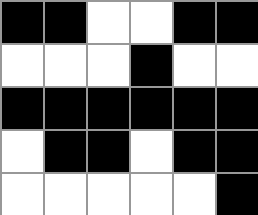[["black", "black", "white", "white", "black", "black"], ["white", "white", "white", "black", "white", "white"], ["black", "black", "black", "black", "black", "black"], ["white", "black", "black", "white", "black", "black"], ["white", "white", "white", "white", "white", "black"]]